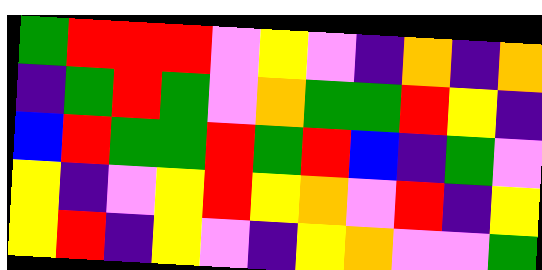[["green", "red", "red", "red", "violet", "yellow", "violet", "indigo", "orange", "indigo", "orange"], ["indigo", "green", "red", "green", "violet", "orange", "green", "green", "red", "yellow", "indigo"], ["blue", "red", "green", "green", "red", "green", "red", "blue", "indigo", "green", "violet"], ["yellow", "indigo", "violet", "yellow", "red", "yellow", "orange", "violet", "red", "indigo", "yellow"], ["yellow", "red", "indigo", "yellow", "violet", "indigo", "yellow", "orange", "violet", "violet", "green"]]